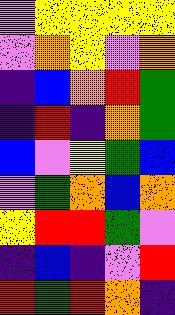[["violet", "yellow", "yellow", "yellow", "yellow"], ["violet", "orange", "yellow", "violet", "orange"], ["indigo", "blue", "orange", "red", "green"], ["indigo", "red", "indigo", "orange", "green"], ["blue", "violet", "yellow", "green", "blue"], ["violet", "green", "orange", "blue", "orange"], ["yellow", "red", "red", "green", "violet"], ["indigo", "blue", "indigo", "violet", "red"], ["red", "green", "red", "orange", "indigo"]]